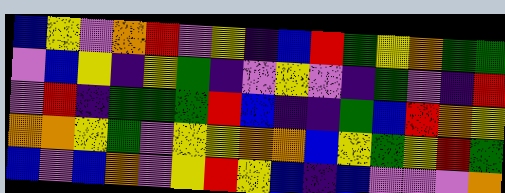[["blue", "yellow", "violet", "orange", "red", "violet", "yellow", "indigo", "blue", "red", "green", "yellow", "orange", "green", "green"], ["violet", "blue", "yellow", "indigo", "yellow", "green", "indigo", "violet", "yellow", "violet", "indigo", "green", "violet", "indigo", "red"], ["violet", "red", "indigo", "green", "green", "green", "red", "blue", "indigo", "indigo", "green", "blue", "red", "orange", "yellow"], ["orange", "orange", "yellow", "green", "violet", "yellow", "yellow", "orange", "orange", "blue", "yellow", "green", "yellow", "red", "green"], ["blue", "violet", "blue", "orange", "violet", "yellow", "red", "yellow", "blue", "indigo", "blue", "violet", "violet", "violet", "orange"]]